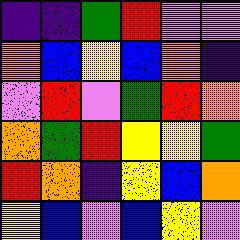[["indigo", "indigo", "green", "red", "violet", "violet"], ["orange", "blue", "yellow", "blue", "orange", "indigo"], ["violet", "red", "violet", "green", "red", "orange"], ["orange", "green", "red", "yellow", "yellow", "green"], ["red", "orange", "indigo", "yellow", "blue", "orange"], ["yellow", "blue", "violet", "blue", "yellow", "violet"]]